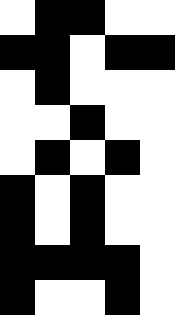[["white", "black", "black", "white", "white"], ["black", "black", "white", "black", "black"], ["white", "black", "white", "white", "white"], ["white", "white", "black", "white", "white"], ["white", "black", "white", "black", "white"], ["black", "white", "black", "white", "white"], ["black", "white", "black", "white", "white"], ["black", "black", "black", "black", "white"], ["black", "white", "white", "black", "white"]]